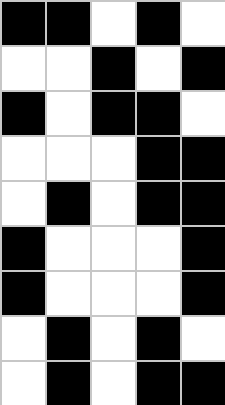[["black", "black", "white", "black", "white"], ["white", "white", "black", "white", "black"], ["black", "white", "black", "black", "white"], ["white", "white", "white", "black", "black"], ["white", "black", "white", "black", "black"], ["black", "white", "white", "white", "black"], ["black", "white", "white", "white", "black"], ["white", "black", "white", "black", "white"], ["white", "black", "white", "black", "black"]]